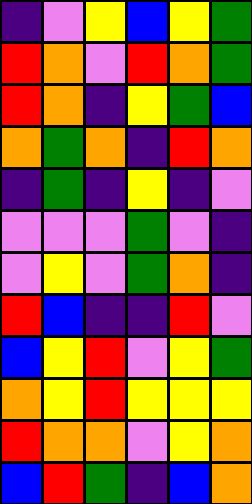[["indigo", "violet", "yellow", "blue", "yellow", "green"], ["red", "orange", "violet", "red", "orange", "green"], ["red", "orange", "indigo", "yellow", "green", "blue"], ["orange", "green", "orange", "indigo", "red", "orange"], ["indigo", "green", "indigo", "yellow", "indigo", "violet"], ["violet", "violet", "violet", "green", "violet", "indigo"], ["violet", "yellow", "violet", "green", "orange", "indigo"], ["red", "blue", "indigo", "indigo", "red", "violet"], ["blue", "yellow", "red", "violet", "yellow", "green"], ["orange", "yellow", "red", "yellow", "yellow", "yellow"], ["red", "orange", "orange", "violet", "yellow", "orange"], ["blue", "red", "green", "indigo", "blue", "orange"]]